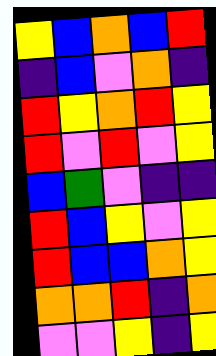[["yellow", "blue", "orange", "blue", "red"], ["indigo", "blue", "violet", "orange", "indigo"], ["red", "yellow", "orange", "red", "yellow"], ["red", "violet", "red", "violet", "yellow"], ["blue", "green", "violet", "indigo", "indigo"], ["red", "blue", "yellow", "violet", "yellow"], ["red", "blue", "blue", "orange", "yellow"], ["orange", "orange", "red", "indigo", "orange"], ["violet", "violet", "yellow", "indigo", "yellow"]]